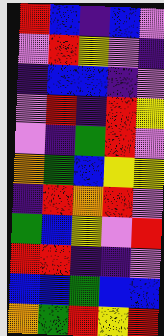[["red", "blue", "indigo", "blue", "violet"], ["violet", "red", "yellow", "violet", "indigo"], ["indigo", "blue", "blue", "indigo", "violet"], ["violet", "red", "indigo", "red", "yellow"], ["violet", "indigo", "green", "red", "violet"], ["orange", "green", "blue", "yellow", "yellow"], ["indigo", "red", "orange", "red", "violet"], ["green", "blue", "yellow", "violet", "red"], ["red", "red", "indigo", "indigo", "violet"], ["blue", "blue", "green", "blue", "blue"], ["orange", "green", "red", "yellow", "red"]]